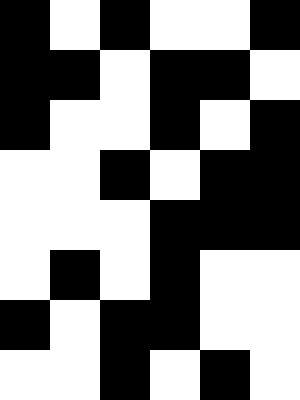[["black", "white", "black", "white", "white", "black"], ["black", "black", "white", "black", "black", "white"], ["black", "white", "white", "black", "white", "black"], ["white", "white", "black", "white", "black", "black"], ["white", "white", "white", "black", "black", "black"], ["white", "black", "white", "black", "white", "white"], ["black", "white", "black", "black", "white", "white"], ["white", "white", "black", "white", "black", "white"]]